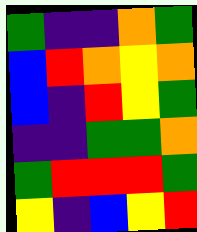[["green", "indigo", "indigo", "orange", "green"], ["blue", "red", "orange", "yellow", "orange"], ["blue", "indigo", "red", "yellow", "green"], ["indigo", "indigo", "green", "green", "orange"], ["green", "red", "red", "red", "green"], ["yellow", "indigo", "blue", "yellow", "red"]]